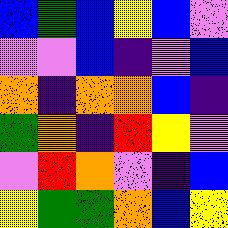[["blue", "green", "blue", "yellow", "blue", "violet"], ["violet", "violet", "blue", "indigo", "violet", "blue"], ["orange", "indigo", "orange", "orange", "blue", "indigo"], ["green", "orange", "indigo", "red", "yellow", "violet"], ["violet", "red", "orange", "violet", "indigo", "blue"], ["yellow", "green", "green", "orange", "blue", "yellow"]]